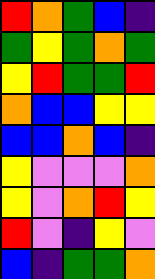[["red", "orange", "green", "blue", "indigo"], ["green", "yellow", "green", "orange", "green"], ["yellow", "red", "green", "green", "red"], ["orange", "blue", "blue", "yellow", "yellow"], ["blue", "blue", "orange", "blue", "indigo"], ["yellow", "violet", "violet", "violet", "orange"], ["yellow", "violet", "orange", "red", "yellow"], ["red", "violet", "indigo", "yellow", "violet"], ["blue", "indigo", "green", "green", "orange"]]